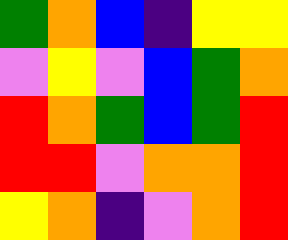[["green", "orange", "blue", "indigo", "yellow", "yellow"], ["violet", "yellow", "violet", "blue", "green", "orange"], ["red", "orange", "green", "blue", "green", "red"], ["red", "red", "violet", "orange", "orange", "red"], ["yellow", "orange", "indigo", "violet", "orange", "red"]]